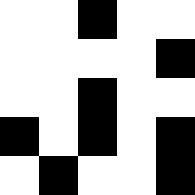[["white", "white", "black", "white", "white"], ["white", "white", "white", "white", "black"], ["white", "white", "black", "white", "white"], ["black", "white", "black", "white", "black"], ["white", "black", "white", "white", "black"]]